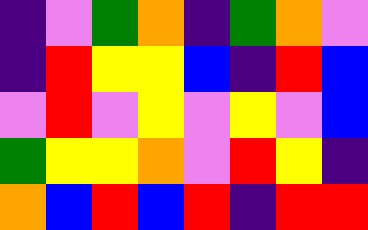[["indigo", "violet", "green", "orange", "indigo", "green", "orange", "violet"], ["indigo", "red", "yellow", "yellow", "blue", "indigo", "red", "blue"], ["violet", "red", "violet", "yellow", "violet", "yellow", "violet", "blue"], ["green", "yellow", "yellow", "orange", "violet", "red", "yellow", "indigo"], ["orange", "blue", "red", "blue", "red", "indigo", "red", "red"]]